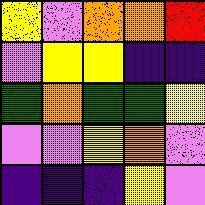[["yellow", "violet", "orange", "orange", "red"], ["violet", "yellow", "yellow", "indigo", "indigo"], ["green", "orange", "green", "green", "yellow"], ["violet", "violet", "yellow", "orange", "violet"], ["indigo", "indigo", "indigo", "yellow", "violet"]]